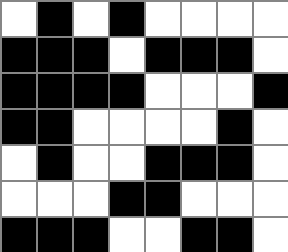[["white", "black", "white", "black", "white", "white", "white", "white"], ["black", "black", "black", "white", "black", "black", "black", "white"], ["black", "black", "black", "black", "white", "white", "white", "black"], ["black", "black", "white", "white", "white", "white", "black", "white"], ["white", "black", "white", "white", "black", "black", "black", "white"], ["white", "white", "white", "black", "black", "white", "white", "white"], ["black", "black", "black", "white", "white", "black", "black", "white"]]